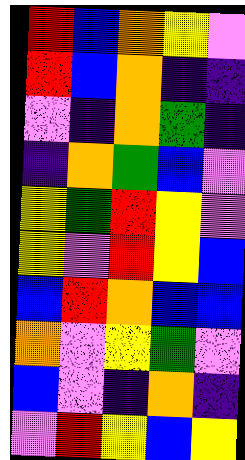[["red", "blue", "orange", "yellow", "violet"], ["red", "blue", "orange", "indigo", "indigo"], ["violet", "indigo", "orange", "green", "indigo"], ["indigo", "orange", "green", "blue", "violet"], ["yellow", "green", "red", "yellow", "violet"], ["yellow", "violet", "red", "yellow", "blue"], ["blue", "red", "orange", "blue", "blue"], ["orange", "violet", "yellow", "green", "violet"], ["blue", "violet", "indigo", "orange", "indigo"], ["violet", "red", "yellow", "blue", "yellow"]]